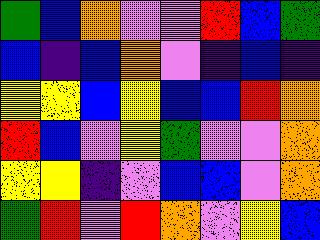[["green", "blue", "orange", "violet", "violet", "red", "blue", "green"], ["blue", "indigo", "blue", "orange", "violet", "indigo", "blue", "indigo"], ["yellow", "yellow", "blue", "yellow", "blue", "blue", "red", "orange"], ["red", "blue", "violet", "yellow", "green", "violet", "violet", "orange"], ["yellow", "yellow", "indigo", "violet", "blue", "blue", "violet", "orange"], ["green", "red", "violet", "red", "orange", "violet", "yellow", "blue"]]